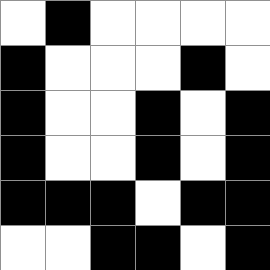[["white", "black", "white", "white", "white", "white"], ["black", "white", "white", "white", "black", "white"], ["black", "white", "white", "black", "white", "black"], ["black", "white", "white", "black", "white", "black"], ["black", "black", "black", "white", "black", "black"], ["white", "white", "black", "black", "white", "black"]]